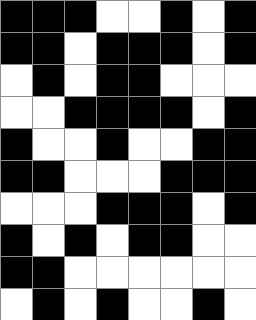[["black", "black", "black", "white", "white", "black", "white", "black"], ["black", "black", "white", "black", "black", "black", "white", "black"], ["white", "black", "white", "black", "black", "white", "white", "white"], ["white", "white", "black", "black", "black", "black", "white", "black"], ["black", "white", "white", "black", "white", "white", "black", "black"], ["black", "black", "white", "white", "white", "black", "black", "black"], ["white", "white", "white", "black", "black", "black", "white", "black"], ["black", "white", "black", "white", "black", "black", "white", "white"], ["black", "black", "white", "white", "white", "white", "white", "white"], ["white", "black", "white", "black", "white", "white", "black", "white"]]